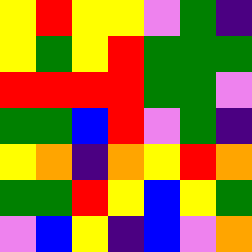[["yellow", "red", "yellow", "yellow", "violet", "green", "indigo"], ["yellow", "green", "yellow", "red", "green", "green", "green"], ["red", "red", "red", "red", "green", "green", "violet"], ["green", "green", "blue", "red", "violet", "green", "indigo"], ["yellow", "orange", "indigo", "orange", "yellow", "red", "orange"], ["green", "green", "red", "yellow", "blue", "yellow", "green"], ["violet", "blue", "yellow", "indigo", "blue", "violet", "orange"]]